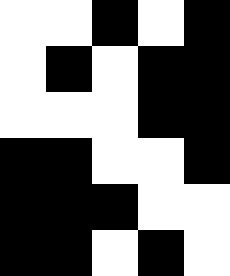[["white", "white", "black", "white", "black"], ["white", "black", "white", "black", "black"], ["white", "white", "white", "black", "black"], ["black", "black", "white", "white", "black"], ["black", "black", "black", "white", "white"], ["black", "black", "white", "black", "white"]]